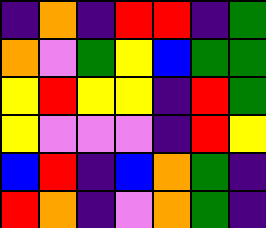[["indigo", "orange", "indigo", "red", "red", "indigo", "green"], ["orange", "violet", "green", "yellow", "blue", "green", "green"], ["yellow", "red", "yellow", "yellow", "indigo", "red", "green"], ["yellow", "violet", "violet", "violet", "indigo", "red", "yellow"], ["blue", "red", "indigo", "blue", "orange", "green", "indigo"], ["red", "orange", "indigo", "violet", "orange", "green", "indigo"]]